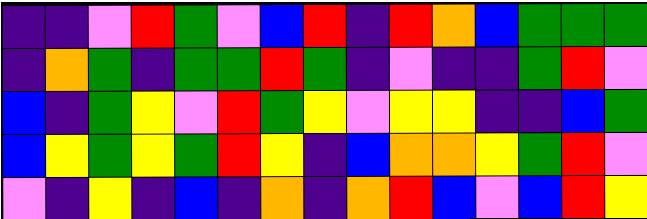[["indigo", "indigo", "violet", "red", "green", "violet", "blue", "red", "indigo", "red", "orange", "blue", "green", "green", "green"], ["indigo", "orange", "green", "indigo", "green", "green", "red", "green", "indigo", "violet", "indigo", "indigo", "green", "red", "violet"], ["blue", "indigo", "green", "yellow", "violet", "red", "green", "yellow", "violet", "yellow", "yellow", "indigo", "indigo", "blue", "green"], ["blue", "yellow", "green", "yellow", "green", "red", "yellow", "indigo", "blue", "orange", "orange", "yellow", "green", "red", "violet"], ["violet", "indigo", "yellow", "indigo", "blue", "indigo", "orange", "indigo", "orange", "red", "blue", "violet", "blue", "red", "yellow"]]